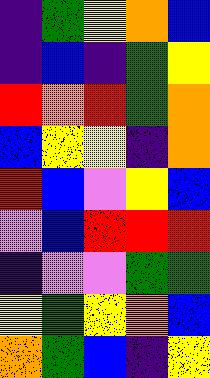[["indigo", "green", "yellow", "orange", "blue"], ["indigo", "blue", "indigo", "green", "yellow"], ["red", "orange", "red", "green", "orange"], ["blue", "yellow", "yellow", "indigo", "orange"], ["red", "blue", "violet", "yellow", "blue"], ["violet", "blue", "red", "red", "red"], ["indigo", "violet", "violet", "green", "green"], ["yellow", "green", "yellow", "orange", "blue"], ["orange", "green", "blue", "indigo", "yellow"]]